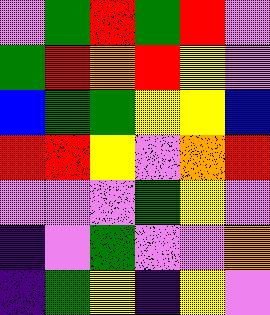[["violet", "green", "red", "green", "red", "violet"], ["green", "red", "orange", "red", "yellow", "violet"], ["blue", "green", "green", "yellow", "yellow", "blue"], ["red", "red", "yellow", "violet", "orange", "red"], ["violet", "violet", "violet", "green", "yellow", "violet"], ["indigo", "violet", "green", "violet", "violet", "orange"], ["indigo", "green", "yellow", "indigo", "yellow", "violet"]]